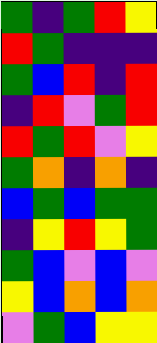[["green", "indigo", "green", "red", "yellow"], ["red", "green", "indigo", "indigo", "indigo"], ["green", "blue", "red", "indigo", "red"], ["indigo", "red", "violet", "green", "red"], ["red", "green", "red", "violet", "yellow"], ["green", "orange", "indigo", "orange", "indigo"], ["blue", "green", "blue", "green", "green"], ["indigo", "yellow", "red", "yellow", "green"], ["green", "blue", "violet", "blue", "violet"], ["yellow", "blue", "orange", "blue", "orange"], ["violet", "green", "blue", "yellow", "yellow"]]